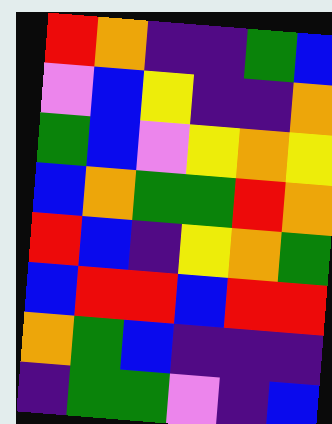[["red", "orange", "indigo", "indigo", "green", "blue"], ["violet", "blue", "yellow", "indigo", "indigo", "orange"], ["green", "blue", "violet", "yellow", "orange", "yellow"], ["blue", "orange", "green", "green", "red", "orange"], ["red", "blue", "indigo", "yellow", "orange", "green"], ["blue", "red", "red", "blue", "red", "red"], ["orange", "green", "blue", "indigo", "indigo", "indigo"], ["indigo", "green", "green", "violet", "indigo", "blue"]]